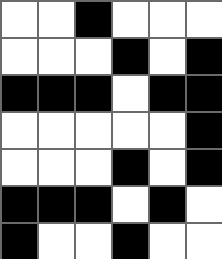[["white", "white", "black", "white", "white", "white"], ["white", "white", "white", "black", "white", "black"], ["black", "black", "black", "white", "black", "black"], ["white", "white", "white", "white", "white", "black"], ["white", "white", "white", "black", "white", "black"], ["black", "black", "black", "white", "black", "white"], ["black", "white", "white", "black", "white", "white"]]